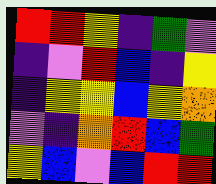[["red", "red", "yellow", "indigo", "green", "violet"], ["indigo", "violet", "red", "blue", "indigo", "yellow"], ["indigo", "yellow", "yellow", "blue", "yellow", "orange"], ["violet", "indigo", "orange", "red", "blue", "green"], ["yellow", "blue", "violet", "blue", "red", "red"]]